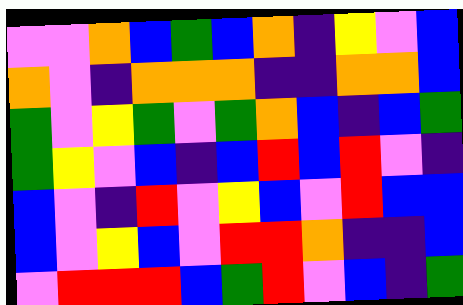[["violet", "violet", "orange", "blue", "green", "blue", "orange", "indigo", "yellow", "violet", "blue"], ["orange", "violet", "indigo", "orange", "orange", "orange", "indigo", "indigo", "orange", "orange", "blue"], ["green", "violet", "yellow", "green", "violet", "green", "orange", "blue", "indigo", "blue", "green"], ["green", "yellow", "violet", "blue", "indigo", "blue", "red", "blue", "red", "violet", "indigo"], ["blue", "violet", "indigo", "red", "violet", "yellow", "blue", "violet", "red", "blue", "blue"], ["blue", "violet", "yellow", "blue", "violet", "red", "red", "orange", "indigo", "indigo", "blue"], ["violet", "red", "red", "red", "blue", "green", "red", "violet", "blue", "indigo", "green"]]